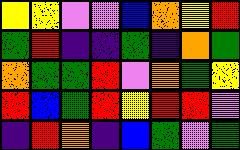[["yellow", "yellow", "violet", "violet", "blue", "orange", "yellow", "red"], ["green", "red", "indigo", "indigo", "green", "indigo", "orange", "green"], ["orange", "green", "green", "red", "violet", "orange", "green", "yellow"], ["red", "blue", "green", "red", "yellow", "red", "red", "violet"], ["indigo", "red", "orange", "indigo", "blue", "green", "violet", "green"]]